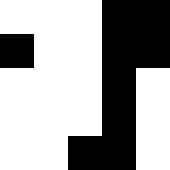[["white", "white", "white", "black", "black"], ["black", "white", "white", "black", "black"], ["white", "white", "white", "black", "white"], ["white", "white", "white", "black", "white"], ["white", "white", "black", "black", "white"]]